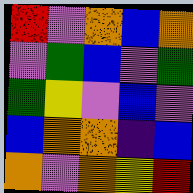[["red", "violet", "orange", "blue", "orange"], ["violet", "green", "blue", "violet", "green"], ["green", "yellow", "violet", "blue", "violet"], ["blue", "orange", "orange", "indigo", "blue"], ["orange", "violet", "orange", "yellow", "red"]]